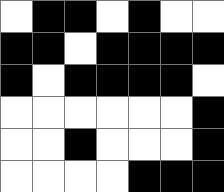[["white", "black", "black", "white", "black", "white", "white"], ["black", "black", "white", "black", "black", "black", "black"], ["black", "white", "black", "black", "black", "black", "white"], ["white", "white", "white", "white", "white", "white", "black"], ["white", "white", "black", "white", "white", "white", "black"], ["white", "white", "white", "white", "black", "black", "black"]]